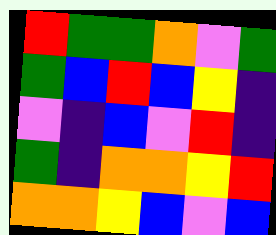[["red", "green", "green", "orange", "violet", "green"], ["green", "blue", "red", "blue", "yellow", "indigo"], ["violet", "indigo", "blue", "violet", "red", "indigo"], ["green", "indigo", "orange", "orange", "yellow", "red"], ["orange", "orange", "yellow", "blue", "violet", "blue"]]